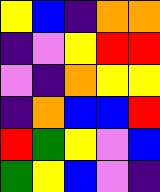[["yellow", "blue", "indigo", "orange", "orange"], ["indigo", "violet", "yellow", "red", "red"], ["violet", "indigo", "orange", "yellow", "yellow"], ["indigo", "orange", "blue", "blue", "red"], ["red", "green", "yellow", "violet", "blue"], ["green", "yellow", "blue", "violet", "indigo"]]